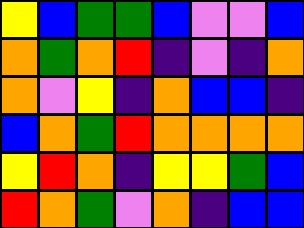[["yellow", "blue", "green", "green", "blue", "violet", "violet", "blue"], ["orange", "green", "orange", "red", "indigo", "violet", "indigo", "orange"], ["orange", "violet", "yellow", "indigo", "orange", "blue", "blue", "indigo"], ["blue", "orange", "green", "red", "orange", "orange", "orange", "orange"], ["yellow", "red", "orange", "indigo", "yellow", "yellow", "green", "blue"], ["red", "orange", "green", "violet", "orange", "indigo", "blue", "blue"]]